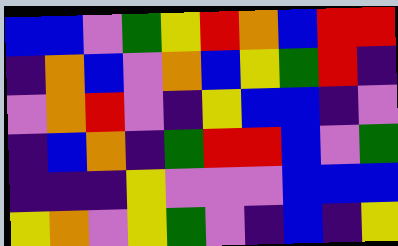[["blue", "blue", "violet", "green", "yellow", "red", "orange", "blue", "red", "red"], ["indigo", "orange", "blue", "violet", "orange", "blue", "yellow", "green", "red", "indigo"], ["violet", "orange", "red", "violet", "indigo", "yellow", "blue", "blue", "indigo", "violet"], ["indigo", "blue", "orange", "indigo", "green", "red", "red", "blue", "violet", "green"], ["indigo", "indigo", "indigo", "yellow", "violet", "violet", "violet", "blue", "blue", "blue"], ["yellow", "orange", "violet", "yellow", "green", "violet", "indigo", "blue", "indigo", "yellow"]]